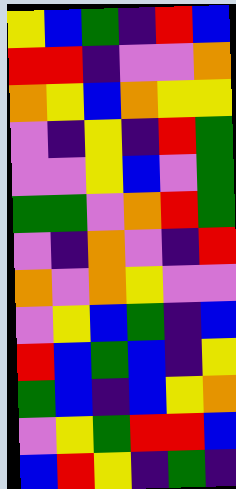[["yellow", "blue", "green", "indigo", "red", "blue"], ["red", "red", "indigo", "violet", "violet", "orange"], ["orange", "yellow", "blue", "orange", "yellow", "yellow"], ["violet", "indigo", "yellow", "indigo", "red", "green"], ["violet", "violet", "yellow", "blue", "violet", "green"], ["green", "green", "violet", "orange", "red", "green"], ["violet", "indigo", "orange", "violet", "indigo", "red"], ["orange", "violet", "orange", "yellow", "violet", "violet"], ["violet", "yellow", "blue", "green", "indigo", "blue"], ["red", "blue", "green", "blue", "indigo", "yellow"], ["green", "blue", "indigo", "blue", "yellow", "orange"], ["violet", "yellow", "green", "red", "red", "blue"], ["blue", "red", "yellow", "indigo", "green", "indigo"]]